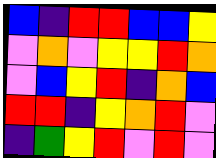[["blue", "indigo", "red", "red", "blue", "blue", "yellow"], ["violet", "orange", "violet", "yellow", "yellow", "red", "orange"], ["violet", "blue", "yellow", "red", "indigo", "orange", "blue"], ["red", "red", "indigo", "yellow", "orange", "red", "violet"], ["indigo", "green", "yellow", "red", "violet", "red", "violet"]]